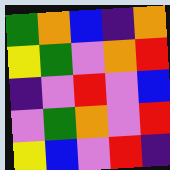[["green", "orange", "blue", "indigo", "orange"], ["yellow", "green", "violet", "orange", "red"], ["indigo", "violet", "red", "violet", "blue"], ["violet", "green", "orange", "violet", "red"], ["yellow", "blue", "violet", "red", "indigo"]]